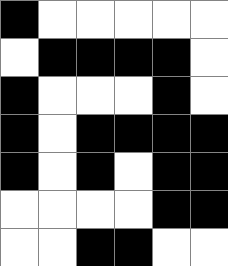[["black", "white", "white", "white", "white", "white"], ["white", "black", "black", "black", "black", "white"], ["black", "white", "white", "white", "black", "white"], ["black", "white", "black", "black", "black", "black"], ["black", "white", "black", "white", "black", "black"], ["white", "white", "white", "white", "black", "black"], ["white", "white", "black", "black", "white", "white"]]